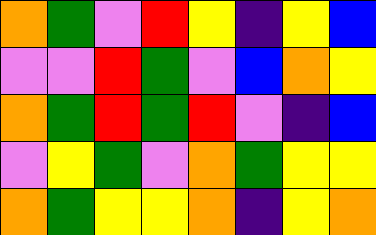[["orange", "green", "violet", "red", "yellow", "indigo", "yellow", "blue"], ["violet", "violet", "red", "green", "violet", "blue", "orange", "yellow"], ["orange", "green", "red", "green", "red", "violet", "indigo", "blue"], ["violet", "yellow", "green", "violet", "orange", "green", "yellow", "yellow"], ["orange", "green", "yellow", "yellow", "orange", "indigo", "yellow", "orange"]]